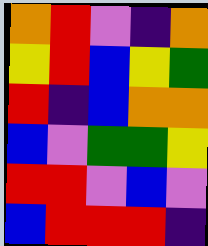[["orange", "red", "violet", "indigo", "orange"], ["yellow", "red", "blue", "yellow", "green"], ["red", "indigo", "blue", "orange", "orange"], ["blue", "violet", "green", "green", "yellow"], ["red", "red", "violet", "blue", "violet"], ["blue", "red", "red", "red", "indigo"]]